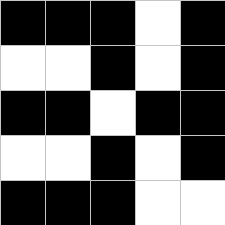[["black", "black", "black", "white", "black"], ["white", "white", "black", "white", "black"], ["black", "black", "white", "black", "black"], ["white", "white", "black", "white", "black"], ["black", "black", "black", "white", "white"]]